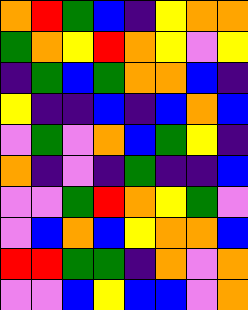[["orange", "red", "green", "blue", "indigo", "yellow", "orange", "orange"], ["green", "orange", "yellow", "red", "orange", "yellow", "violet", "yellow"], ["indigo", "green", "blue", "green", "orange", "orange", "blue", "indigo"], ["yellow", "indigo", "indigo", "blue", "indigo", "blue", "orange", "blue"], ["violet", "green", "violet", "orange", "blue", "green", "yellow", "indigo"], ["orange", "indigo", "violet", "indigo", "green", "indigo", "indigo", "blue"], ["violet", "violet", "green", "red", "orange", "yellow", "green", "violet"], ["violet", "blue", "orange", "blue", "yellow", "orange", "orange", "blue"], ["red", "red", "green", "green", "indigo", "orange", "violet", "orange"], ["violet", "violet", "blue", "yellow", "blue", "blue", "violet", "orange"]]